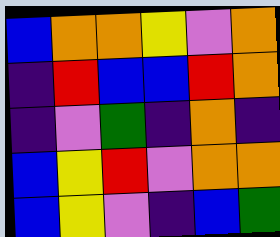[["blue", "orange", "orange", "yellow", "violet", "orange"], ["indigo", "red", "blue", "blue", "red", "orange"], ["indigo", "violet", "green", "indigo", "orange", "indigo"], ["blue", "yellow", "red", "violet", "orange", "orange"], ["blue", "yellow", "violet", "indigo", "blue", "green"]]